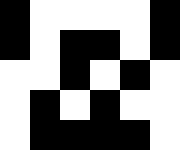[["black", "white", "white", "white", "white", "black"], ["black", "white", "black", "black", "white", "black"], ["white", "white", "black", "white", "black", "white"], ["white", "black", "white", "black", "white", "white"], ["white", "black", "black", "black", "black", "white"]]